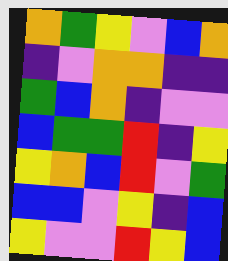[["orange", "green", "yellow", "violet", "blue", "orange"], ["indigo", "violet", "orange", "orange", "indigo", "indigo"], ["green", "blue", "orange", "indigo", "violet", "violet"], ["blue", "green", "green", "red", "indigo", "yellow"], ["yellow", "orange", "blue", "red", "violet", "green"], ["blue", "blue", "violet", "yellow", "indigo", "blue"], ["yellow", "violet", "violet", "red", "yellow", "blue"]]